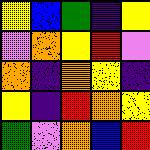[["yellow", "blue", "green", "indigo", "yellow"], ["violet", "orange", "yellow", "red", "violet"], ["orange", "indigo", "orange", "yellow", "indigo"], ["yellow", "indigo", "red", "orange", "yellow"], ["green", "violet", "orange", "blue", "red"]]